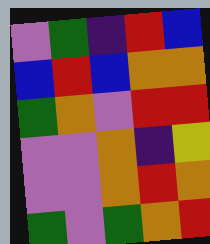[["violet", "green", "indigo", "red", "blue"], ["blue", "red", "blue", "orange", "orange"], ["green", "orange", "violet", "red", "red"], ["violet", "violet", "orange", "indigo", "yellow"], ["violet", "violet", "orange", "red", "orange"], ["green", "violet", "green", "orange", "red"]]